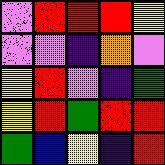[["violet", "red", "red", "red", "yellow"], ["violet", "violet", "indigo", "orange", "violet"], ["yellow", "red", "violet", "indigo", "green"], ["yellow", "red", "green", "red", "red"], ["green", "blue", "yellow", "indigo", "red"]]